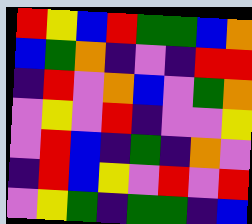[["red", "yellow", "blue", "red", "green", "green", "blue", "orange"], ["blue", "green", "orange", "indigo", "violet", "indigo", "red", "red"], ["indigo", "red", "violet", "orange", "blue", "violet", "green", "orange"], ["violet", "yellow", "violet", "red", "indigo", "violet", "violet", "yellow"], ["violet", "red", "blue", "indigo", "green", "indigo", "orange", "violet"], ["indigo", "red", "blue", "yellow", "violet", "red", "violet", "red"], ["violet", "yellow", "green", "indigo", "green", "green", "indigo", "blue"]]